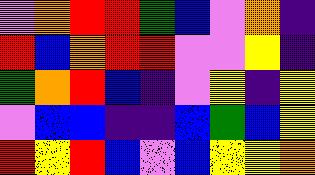[["violet", "orange", "red", "red", "green", "blue", "violet", "orange", "indigo"], ["red", "blue", "orange", "red", "red", "violet", "violet", "yellow", "indigo"], ["green", "orange", "red", "blue", "indigo", "violet", "yellow", "indigo", "yellow"], ["violet", "blue", "blue", "indigo", "indigo", "blue", "green", "blue", "yellow"], ["red", "yellow", "red", "blue", "violet", "blue", "yellow", "yellow", "orange"]]